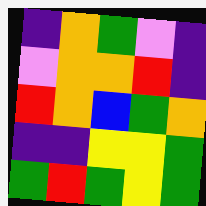[["indigo", "orange", "green", "violet", "indigo"], ["violet", "orange", "orange", "red", "indigo"], ["red", "orange", "blue", "green", "orange"], ["indigo", "indigo", "yellow", "yellow", "green"], ["green", "red", "green", "yellow", "green"]]